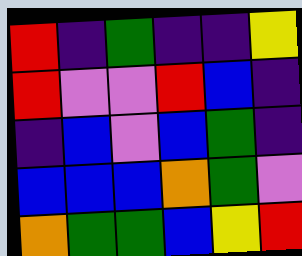[["red", "indigo", "green", "indigo", "indigo", "yellow"], ["red", "violet", "violet", "red", "blue", "indigo"], ["indigo", "blue", "violet", "blue", "green", "indigo"], ["blue", "blue", "blue", "orange", "green", "violet"], ["orange", "green", "green", "blue", "yellow", "red"]]